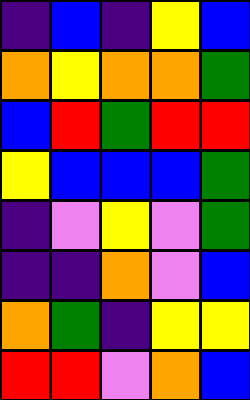[["indigo", "blue", "indigo", "yellow", "blue"], ["orange", "yellow", "orange", "orange", "green"], ["blue", "red", "green", "red", "red"], ["yellow", "blue", "blue", "blue", "green"], ["indigo", "violet", "yellow", "violet", "green"], ["indigo", "indigo", "orange", "violet", "blue"], ["orange", "green", "indigo", "yellow", "yellow"], ["red", "red", "violet", "orange", "blue"]]